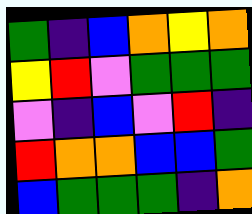[["green", "indigo", "blue", "orange", "yellow", "orange"], ["yellow", "red", "violet", "green", "green", "green"], ["violet", "indigo", "blue", "violet", "red", "indigo"], ["red", "orange", "orange", "blue", "blue", "green"], ["blue", "green", "green", "green", "indigo", "orange"]]